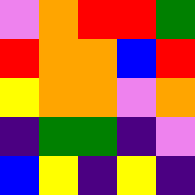[["violet", "orange", "red", "red", "green"], ["red", "orange", "orange", "blue", "red"], ["yellow", "orange", "orange", "violet", "orange"], ["indigo", "green", "green", "indigo", "violet"], ["blue", "yellow", "indigo", "yellow", "indigo"]]